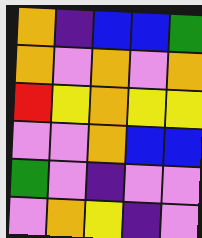[["orange", "indigo", "blue", "blue", "green"], ["orange", "violet", "orange", "violet", "orange"], ["red", "yellow", "orange", "yellow", "yellow"], ["violet", "violet", "orange", "blue", "blue"], ["green", "violet", "indigo", "violet", "violet"], ["violet", "orange", "yellow", "indigo", "violet"]]